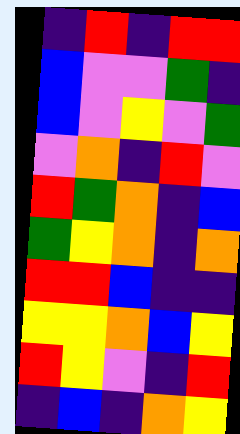[["indigo", "red", "indigo", "red", "red"], ["blue", "violet", "violet", "green", "indigo"], ["blue", "violet", "yellow", "violet", "green"], ["violet", "orange", "indigo", "red", "violet"], ["red", "green", "orange", "indigo", "blue"], ["green", "yellow", "orange", "indigo", "orange"], ["red", "red", "blue", "indigo", "indigo"], ["yellow", "yellow", "orange", "blue", "yellow"], ["red", "yellow", "violet", "indigo", "red"], ["indigo", "blue", "indigo", "orange", "yellow"]]